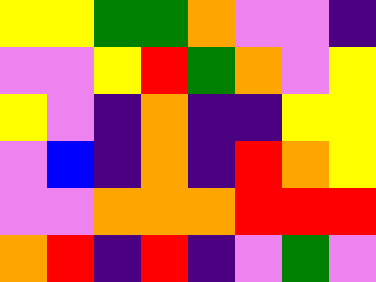[["yellow", "yellow", "green", "green", "orange", "violet", "violet", "indigo"], ["violet", "violet", "yellow", "red", "green", "orange", "violet", "yellow"], ["yellow", "violet", "indigo", "orange", "indigo", "indigo", "yellow", "yellow"], ["violet", "blue", "indigo", "orange", "indigo", "red", "orange", "yellow"], ["violet", "violet", "orange", "orange", "orange", "red", "red", "red"], ["orange", "red", "indigo", "red", "indigo", "violet", "green", "violet"]]